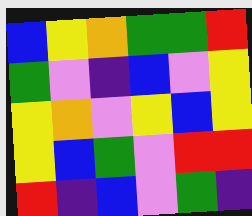[["blue", "yellow", "orange", "green", "green", "red"], ["green", "violet", "indigo", "blue", "violet", "yellow"], ["yellow", "orange", "violet", "yellow", "blue", "yellow"], ["yellow", "blue", "green", "violet", "red", "red"], ["red", "indigo", "blue", "violet", "green", "indigo"]]